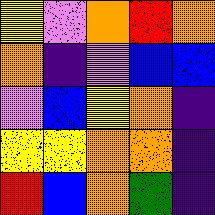[["yellow", "violet", "orange", "red", "orange"], ["orange", "indigo", "violet", "blue", "blue"], ["violet", "blue", "yellow", "orange", "indigo"], ["yellow", "yellow", "orange", "orange", "indigo"], ["red", "blue", "orange", "green", "indigo"]]